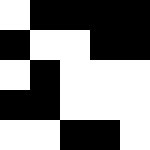[["white", "black", "black", "black", "black"], ["black", "white", "white", "black", "black"], ["white", "black", "white", "white", "white"], ["black", "black", "white", "white", "white"], ["white", "white", "black", "black", "white"]]